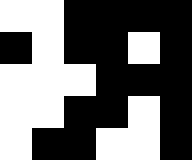[["white", "white", "black", "black", "black", "black"], ["black", "white", "black", "black", "white", "black"], ["white", "white", "white", "black", "black", "black"], ["white", "white", "black", "black", "white", "black"], ["white", "black", "black", "white", "white", "black"]]